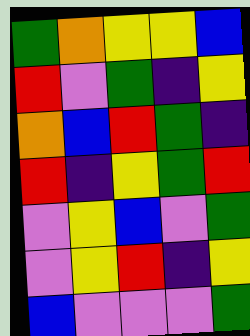[["green", "orange", "yellow", "yellow", "blue"], ["red", "violet", "green", "indigo", "yellow"], ["orange", "blue", "red", "green", "indigo"], ["red", "indigo", "yellow", "green", "red"], ["violet", "yellow", "blue", "violet", "green"], ["violet", "yellow", "red", "indigo", "yellow"], ["blue", "violet", "violet", "violet", "green"]]